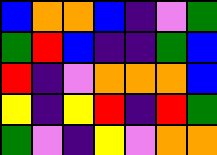[["blue", "orange", "orange", "blue", "indigo", "violet", "green"], ["green", "red", "blue", "indigo", "indigo", "green", "blue"], ["red", "indigo", "violet", "orange", "orange", "orange", "blue"], ["yellow", "indigo", "yellow", "red", "indigo", "red", "green"], ["green", "violet", "indigo", "yellow", "violet", "orange", "orange"]]